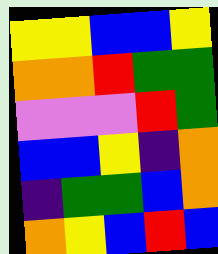[["yellow", "yellow", "blue", "blue", "yellow"], ["orange", "orange", "red", "green", "green"], ["violet", "violet", "violet", "red", "green"], ["blue", "blue", "yellow", "indigo", "orange"], ["indigo", "green", "green", "blue", "orange"], ["orange", "yellow", "blue", "red", "blue"]]